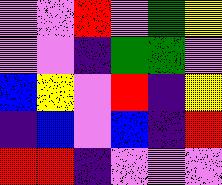[["violet", "violet", "red", "violet", "green", "yellow"], ["violet", "violet", "indigo", "green", "green", "violet"], ["blue", "yellow", "violet", "red", "indigo", "yellow"], ["indigo", "blue", "violet", "blue", "indigo", "red"], ["red", "red", "indigo", "violet", "violet", "violet"]]